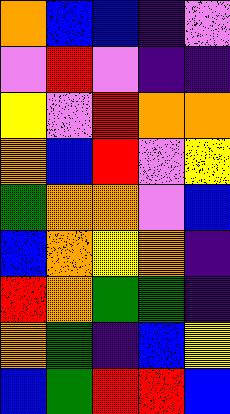[["orange", "blue", "blue", "indigo", "violet"], ["violet", "red", "violet", "indigo", "indigo"], ["yellow", "violet", "red", "orange", "orange"], ["orange", "blue", "red", "violet", "yellow"], ["green", "orange", "orange", "violet", "blue"], ["blue", "orange", "yellow", "orange", "indigo"], ["red", "orange", "green", "green", "indigo"], ["orange", "green", "indigo", "blue", "yellow"], ["blue", "green", "red", "red", "blue"]]